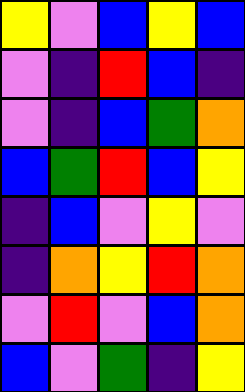[["yellow", "violet", "blue", "yellow", "blue"], ["violet", "indigo", "red", "blue", "indigo"], ["violet", "indigo", "blue", "green", "orange"], ["blue", "green", "red", "blue", "yellow"], ["indigo", "blue", "violet", "yellow", "violet"], ["indigo", "orange", "yellow", "red", "orange"], ["violet", "red", "violet", "blue", "orange"], ["blue", "violet", "green", "indigo", "yellow"]]